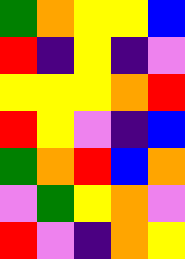[["green", "orange", "yellow", "yellow", "blue"], ["red", "indigo", "yellow", "indigo", "violet"], ["yellow", "yellow", "yellow", "orange", "red"], ["red", "yellow", "violet", "indigo", "blue"], ["green", "orange", "red", "blue", "orange"], ["violet", "green", "yellow", "orange", "violet"], ["red", "violet", "indigo", "orange", "yellow"]]